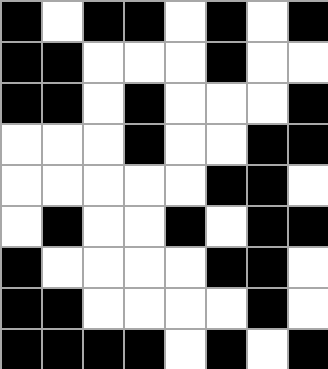[["black", "white", "black", "black", "white", "black", "white", "black"], ["black", "black", "white", "white", "white", "black", "white", "white"], ["black", "black", "white", "black", "white", "white", "white", "black"], ["white", "white", "white", "black", "white", "white", "black", "black"], ["white", "white", "white", "white", "white", "black", "black", "white"], ["white", "black", "white", "white", "black", "white", "black", "black"], ["black", "white", "white", "white", "white", "black", "black", "white"], ["black", "black", "white", "white", "white", "white", "black", "white"], ["black", "black", "black", "black", "white", "black", "white", "black"]]